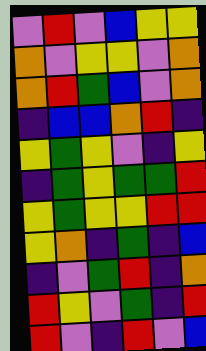[["violet", "red", "violet", "blue", "yellow", "yellow"], ["orange", "violet", "yellow", "yellow", "violet", "orange"], ["orange", "red", "green", "blue", "violet", "orange"], ["indigo", "blue", "blue", "orange", "red", "indigo"], ["yellow", "green", "yellow", "violet", "indigo", "yellow"], ["indigo", "green", "yellow", "green", "green", "red"], ["yellow", "green", "yellow", "yellow", "red", "red"], ["yellow", "orange", "indigo", "green", "indigo", "blue"], ["indigo", "violet", "green", "red", "indigo", "orange"], ["red", "yellow", "violet", "green", "indigo", "red"], ["red", "violet", "indigo", "red", "violet", "blue"]]